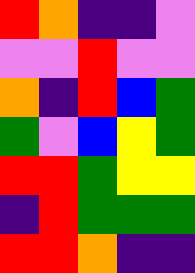[["red", "orange", "indigo", "indigo", "violet"], ["violet", "violet", "red", "violet", "violet"], ["orange", "indigo", "red", "blue", "green"], ["green", "violet", "blue", "yellow", "green"], ["red", "red", "green", "yellow", "yellow"], ["indigo", "red", "green", "green", "green"], ["red", "red", "orange", "indigo", "indigo"]]